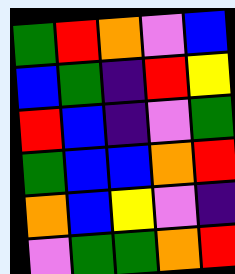[["green", "red", "orange", "violet", "blue"], ["blue", "green", "indigo", "red", "yellow"], ["red", "blue", "indigo", "violet", "green"], ["green", "blue", "blue", "orange", "red"], ["orange", "blue", "yellow", "violet", "indigo"], ["violet", "green", "green", "orange", "red"]]